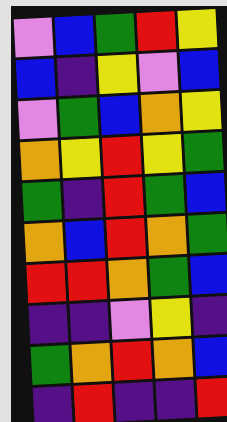[["violet", "blue", "green", "red", "yellow"], ["blue", "indigo", "yellow", "violet", "blue"], ["violet", "green", "blue", "orange", "yellow"], ["orange", "yellow", "red", "yellow", "green"], ["green", "indigo", "red", "green", "blue"], ["orange", "blue", "red", "orange", "green"], ["red", "red", "orange", "green", "blue"], ["indigo", "indigo", "violet", "yellow", "indigo"], ["green", "orange", "red", "orange", "blue"], ["indigo", "red", "indigo", "indigo", "red"]]